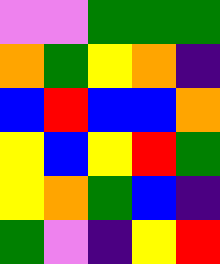[["violet", "violet", "green", "green", "green"], ["orange", "green", "yellow", "orange", "indigo"], ["blue", "red", "blue", "blue", "orange"], ["yellow", "blue", "yellow", "red", "green"], ["yellow", "orange", "green", "blue", "indigo"], ["green", "violet", "indigo", "yellow", "red"]]